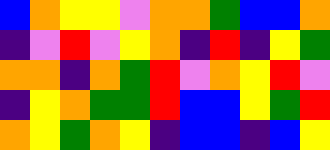[["blue", "orange", "yellow", "yellow", "violet", "orange", "orange", "green", "blue", "blue", "orange"], ["indigo", "violet", "red", "violet", "yellow", "orange", "indigo", "red", "indigo", "yellow", "green"], ["orange", "orange", "indigo", "orange", "green", "red", "violet", "orange", "yellow", "red", "violet"], ["indigo", "yellow", "orange", "green", "green", "red", "blue", "blue", "yellow", "green", "red"], ["orange", "yellow", "green", "orange", "yellow", "indigo", "blue", "blue", "indigo", "blue", "yellow"]]